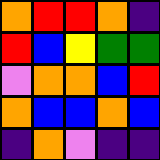[["orange", "red", "red", "orange", "indigo"], ["red", "blue", "yellow", "green", "green"], ["violet", "orange", "orange", "blue", "red"], ["orange", "blue", "blue", "orange", "blue"], ["indigo", "orange", "violet", "indigo", "indigo"]]